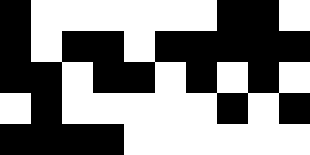[["black", "white", "white", "white", "white", "white", "white", "black", "black", "white"], ["black", "white", "black", "black", "white", "black", "black", "black", "black", "black"], ["black", "black", "white", "black", "black", "white", "black", "white", "black", "white"], ["white", "black", "white", "white", "white", "white", "white", "black", "white", "black"], ["black", "black", "black", "black", "white", "white", "white", "white", "white", "white"]]